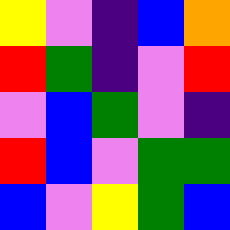[["yellow", "violet", "indigo", "blue", "orange"], ["red", "green", "indigo", "violet", "red"], ["violet", "blue", "green", "violet", "indigo"], ["red", "blue", "violet", "green", "green"], ["blue", "violet", "yellow", "green", "blue"]]